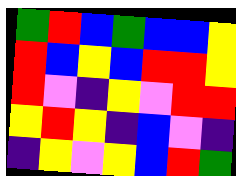[["green", "red", "blue", "green", "blue", "blue", "yellow"], ["red", "blue", "yellow", "blue", "red", "red", "yellow"], ["red", "violet", "indigo", "yellow", "violet", "red", "red"], ["yellow", "red", "yellow", "indigo", "blue", "violet", "indigo"], ["indigo", "yellow", "violet", "yellow", "blue", "red", "green"]]